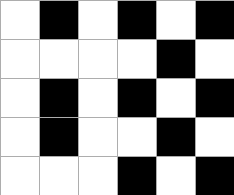[["white", "black", "white", "black", "white", "black"], ["white", "white", "white", "white", "black", "white"], ["white", "black", "white", "black", "white", "black"], ["white", "black", "white", "white", "black", "white"], ["white", "white", "white", "black", "white", "black"]]